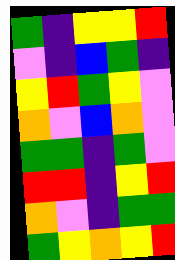[["green", "indigo", "yellow", "yellow", "red"], ["violet", "indigo", "blue", "green", "indigo"], ["yellow", "red", "green", "yellow", "violet"], ["orange", "violet", "blue", "orange", "violet"], ["green", "green", "indigo", "green", "violet"], ["red", "red", "indigo", "yellow", "red"], ["orange", "violet", "indigo", "green", "green"], ["green", "yellow", "orange", "yellow", "red"]]